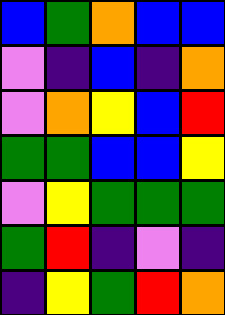[["blue", "green", "orange", "blue", "blue"], ["violet", "indigo", "blue", "indigo", "orange"], ["violet", "orange", "yellow", "blue", "red"], ["green", "green", "blue", "blue", "yellow"], ["violet", "yellow", "green", "green", "green"], ["green", "red", "indigo", "violet", "indigo"], ["indigo", "yellow", "green", "red", "orange"]]